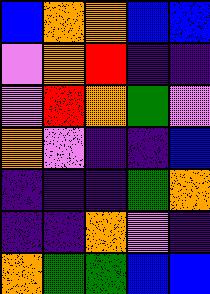[["blue", "orange", "orange", "blue", "blue"], ["violet", "orange", "red", "indigo", "indigo"], ["violet", "red", "orange", "green", "violet"], ["orange", "violet", "indigo", "indigo", "blue"], ["indigo", "indigo", "indigo", "green", "orange"], ["indigo", "indigo", "orange", "violet", "indigo"], ["orange", "green", "green", "blue", "blue"]]